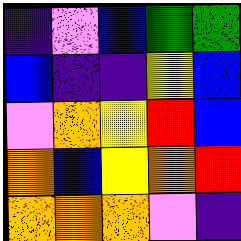[["indigo", "violet", "blue", "green", "green"], ["blue", "indigo", "indigo", "yellow", "blue"], ["violet", "orange", "yellow", "red", "blue"], ["orange", "blue", "yellow", "orange", "red"], ["orange", "orange", "orange", "violet", "indigo"]]